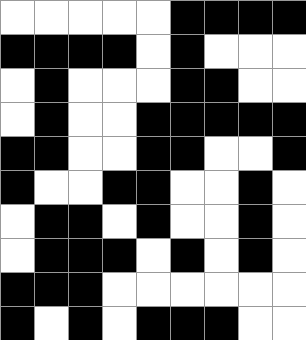[["white", "white", "white", "white", "white", "black", "black", "black", "black"], ["black", "black", "black", "black", "white", "black", "white", "white", "white"], ["white", "black", "white", "white", "white", "black", "black", "white", "white"], ["white", "black", "white", "white", "black", "black", "black", "black", "black"], ["black", "black", "white", "white", "black", "black", "white", "white", "black"], ["black", "white", "white", "black", "black", "white", "white", "black", "white"], ["white", "black", "black", "white", "black", "white", "white", "black", "white"], ["white", "black", "black", "black", "white", "black", "white", "black", "white"], ["black", "black", "black", "white", "white", "white", "white", "white", "white"], ["black", "white", "black", "white", "black", "black", "black", "white", "white"]]